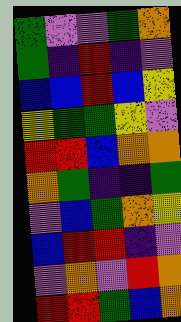[["green", "violet", "violet", "green", "orange"], ["green", "indigo", "red", "indigo", "violet"], ["blue", "blue", "red", "blue", "yellow"], ["yellow", "green", "green", "yellow", "violet"], ["red", "red", "blue", "orange", "orange"], ["orange", "green", "indigo", "indigo", "green"], ["violet", "blue", "green", "orange", "yellow"], ["blue", "red", "red", "indigo", "violet"], ["violet", "orange", "violet", "red", "orange"], ["red", "red", "green", "blue", "orange"]]